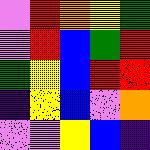[["violet", "red", "orange", "yellow", "green"], ["violet", "red", "blue", "green", "red"], ["green", "yellow", "blue", "red", "red"], ["indigo", "yellow", "blue", "violet", "orange"], ["violet", "violet", "yellow", "blue", "indigo"]]